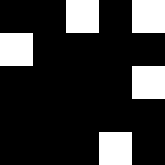[["black", "black", "white", "black", "white"], ["white", "black", "black", "black", "black"], ["black", "black", "black", "black", "white"], ["black", "black", "black", "black", "black"], ["black", "black", "black", "white", "black"]]